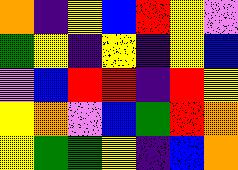[["orange", "indigo", "yellow", "blue", "red", "yellow", "violet"], ["green", "yellow", "indigo", "yellow", "indigo", "yellow", "blue"], ["violet", "blue", "red", "red", "indigo", "red", "yellow"], ["yellow", "orange", "violet", "blue", "green", "red", "orange"], ["yellow", "green", "green", "yellow", "indigo", "blue", "orange"]]